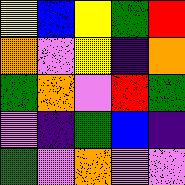[["yellow", "blue", "yellow", "green", "red"], ["orange", "violet", "yellow", "indigo", "orange"], ["green", "orange", "violet", "red", "green"], ["violet", "indigo", "green", "blue", "indigo"], ["green", "violet", "orange", "violet", "violet"]]